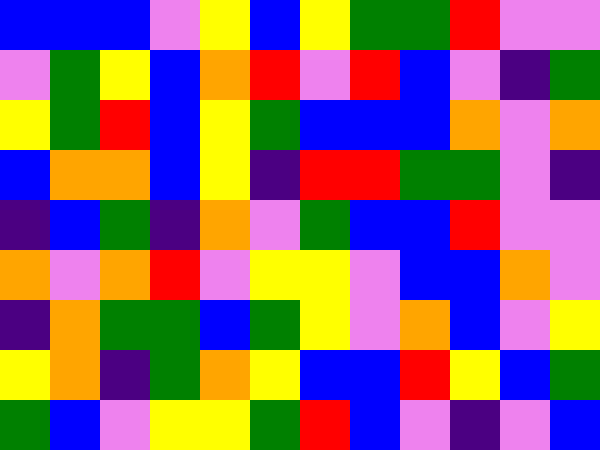[["blue", "blue", "blue", "violet", "yellow", "blue", "yellow", "green", "green", "red", "violet", "violet"], ["violet", "green", "yellow", "blue", "orange", "red", "violet", "red", "blue", "violet", "indigo", "green"], ["yellow", "green", "red", "blue", "yellow", "green", "blue", "blue", "blue", "orange", "violet", "orange"], ["blue", "orange", "orange", "blue", "yellow", "indigo", "red", "red", "green", "green", "violet", "indigo"], ["indigo", "blue", "green", "indigo", "orange", "violet", "green", "blue", "blue", "red", "violet", "violet"], ["orange", "violet", "orange", "red", "violet", "yellow", "yellow", "violet", "blue", "blue", "orange", "violet"], ["indigo", "orange", "green", "green", "blue", "green", "yellow", "violet", "orange", "blue", "violet", "yellow"], ["yellow", "orange", "indigo", "green", "orange", "yellow", "blue", "blue", "red", "yellow", "blue", "green"], ["green", "blue", "violet", "yellow", "yellow", "green", "red", "blue", "violet", "indigo", "violet", "blue"]]